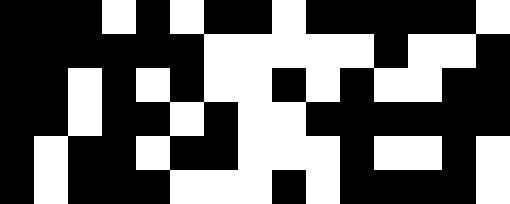[["black", "black", "black", "white", "black", "white", "black", "black", "white", "black", "black", "black", "black", "black", "white"], ["black", "black", "black", "black", "black", "black", "white", "white", "white", "white", "white", "black", "white", "white", "black"], ["black", "black", "white", "black", "white", "black", "white", "white", "black", "white", "black", "white", "white", "black", "black"], ["black", "black", "white", "black", "black", "white", "black", "white", "white", "black", "black", "black", "black", "black", "black"], ["black", "white", "black", "black", "white", "black", "black", "white", "white", "white", "black", "white", "white", "black", "white"], ["black", "white", "black", "black", "black", "white", "white", "white", "black", "white", "black", "black", "black", "black", "white"]]